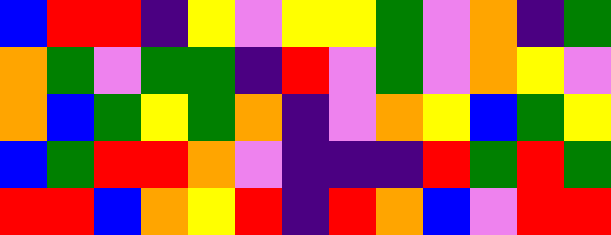[["blue", "red", "red", "indigo", "yellow", "violet", "yellow", "yellow", "green", "violet", "orange", "indigo", "green"], ["orange", "green", "violet", "green", "green", "indigo", "red", "violet", "green", "violet", "orange", "yellow", "violet"], ["orange", "blue", "green", "yellow", "green", "orange", "indigo", "violet", "orange", "yellow", "blue", "green", "yellow"], ["blue", "green", "red", "red", "orange", "violet", "indigo", "indigo", "indigo", "red", "green", "red", "green"], ["red", "red", "blue", "orange", "yellow", "red", "indigo", "red", "orange", "blue", "violet", "red", "red"]]